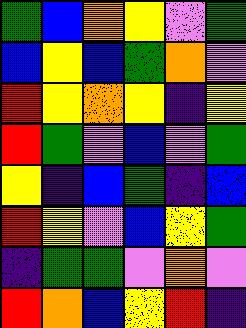[["green", "blue", "orange", "yellow", "violet", "green"], ["blue", "yellow", "blue", "green", "orange", "violet"], ["red", "yellow", "orange", "yellow", "indigo", "yellow"], ["red", "green", "violet", "blue", "violet", "green"], ["yellow", "indigo", "blue", "green", "indigo", "blue"], ["red", "yellow", "violet", "blue", "yellow", "green"], ["indigo", "green", "green", "violet", "orange", "violet"], ["red", "orange", "blue", "yellow", "red", "indigo"]]